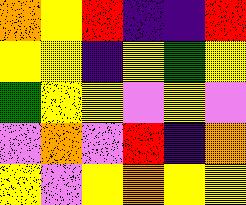[["orange", "yellow", "red", "indigo", "indigo", "red"], ["yellow", "yellow", "indigo", "yellow", "green", "yellow"], ["green", "yellow", "yellow", "violet", "yellow", "violet"], ["violet", "orange", "violet", "red", "indigo", "orange"], ["yellow", "violet", "yellow", "orange", "yellow", "yellow"]]